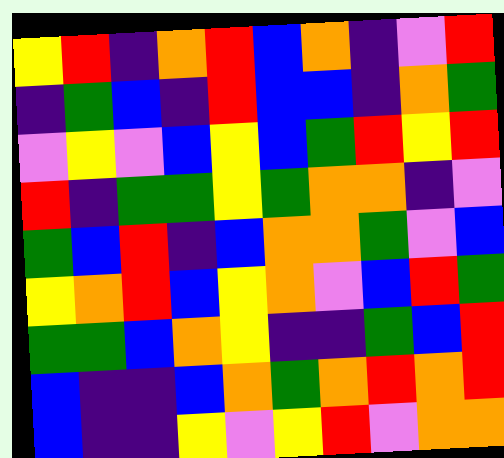[["yellow", "red", "indigo", "orange", "red", "blue", "orange", "indigo", "violet", "red"], ["indigo", "green", "blue", "indigo", "red", "blue", "blue", "indigo", "orange", "green"], ["violet", "yellow", "violet", "blue", "yellow", "blue", "green", "red", "yellow", "red"], ["red", "indigo", "green", "green", "yellow", "green", "orange", "orange", "indigo", "violet"], ["green", "blue", "red", "indigo", "blue", "orange", "orange", "green", "violet", "blue"], ["yellow", "orange", "red", "blue", "yellow", "orange", "violet", "blue", "red", "green"], ["green", "green", "blue", "orange", "yellow", "indigo", "indigo", "green", "blue", "red"], ["blue", "indigo", "indigo", "blue", "orange", "green", "orange", "red", "orange", "red"], ["blue", "indigo", "indigo", "yellow", "violet", "yellow", "red", "violet", "orange", "orange"]]